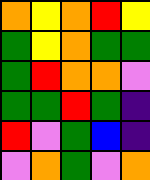[["orange", "yellow", "orange", "red", "yellow"], ["green", "yellow", "orange", "green", "green"], ["green", "red", "orange", "orange", "violet"], ["green", "green", "red", "green", "indigo"], ["red", "violet", "green", "blue", "indigo"], ["violet", "orange", "green", "violet", "orange"]]